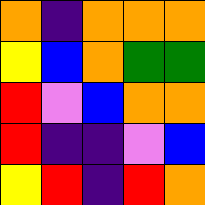[["orange", "indigo", "orange", "orange", "orange"], ["yellow", "blue", "orange", "green", "green"], ["red", "violet", "blue", "orange", "orange"], ["red", "indigo", "indigo", "violet", "blue"], ["yellow", "red", "indigo", "red", "orange"]]